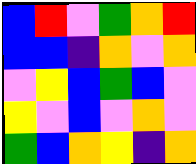[["blue", "red", "violet", "green", "orange", "red"], ["blue", "blue", "indigo", "orange", "violet", "orange"], ["violet", "yellow", "blue", "green", "blue", "violet"], ["yellow", "violet", "blue", "violet", "orange", "violet"], ["green", "blue", "orange", "yellow", "indigo", "orange"]]